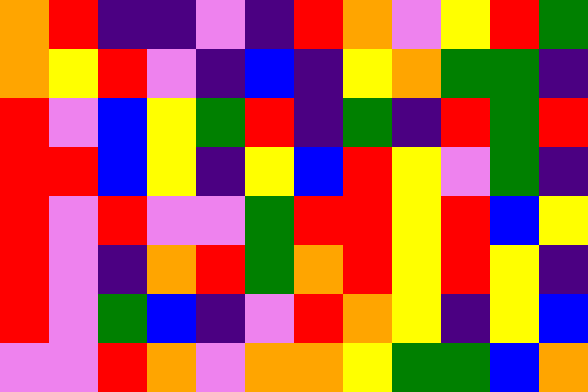[["orange", "red", "indigo", "indigo", "violet", "indigo", "red", "orange", "violet", "yellow", "red", "green"], ["orange", "yellow", "red", "violet", "indigo", "blue", "indigo", "yellow", "orange", "green", "green", "indigo"], ["red", "violet", "blue", "yellow", "green", "red", "indigo", "green", "indigo", "red", "green", "red"], ["red", "red", "blue", "yellow", "indigo", "yellow", "blue", "red", "yellow", "violet", "green", "indigo"], ["red", "violet", "red", "violet", "violet", "green", "red", "red", "yellow", "red", "blue", "yellow"], ["red", "violet", "indigo", "orange", "red", "green", "orange", "red", "yellow", "red", "yellow", "indigo"], ["red", "violet", "green", "blue", "indigo", "violet", "red", "orange", "yellow", "indigo", "yellow", "blue"], ["violet", "violet", "red", "orange", "violet", "orange", "orange", "yellow", "green", "green", "blue", "orange"]]